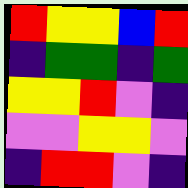[["red", "yellow", "yellow", "blue", "red"], ["indigo", "green", "green", "indigo", "green"], ["yellow", "yellow", "red", "violet", "indigo"], ["violet", "violet", "yellow", "yellow", "violet"], ["indigo", "red", "red", "violet", "indigo"]]